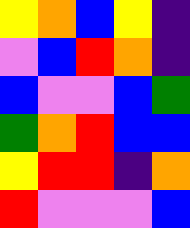[["yellow", "orange", "blue", "yellow", "indigo"], ["violet", "blue", "red", "orange", "indigo"], ["blue", "violet", "violet", "blue", "green"], ["green", "orange", "red", "blue", "blue"], ["yellow", "red", "red", "indigo", "orange"], ["red", "violet", "violet", "violet", "blue"]]